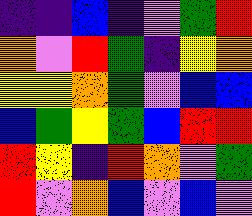[["indigo", "indigo", "blue", "indigo", "violet", "green", "red"], ["orange", "violet", "red", "green", "indigo", "yellow", "orange"], ["yellow", "yellow", "orange", "green", "violet", "blue", "blue"], ["blue", "green", "yellow", "green", "blue", "red", "red"], ["red", "yellow", "indigo", "red", "orange", "violet", "green"], ["red", "violet", "orange", "blue", "violet", "blue", "violet"]]